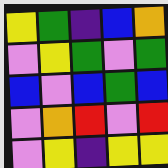[["yellow", "green", "indigo", "blue", "orange"], ["violet", "yellow", "green", "violet", "green"], ["blue", "violet", "blue", "green", "blue"], ["violet", "orange", "red", "violet", "red"], ["violet", "yellow", "indigo", "yellow", "yellow"]]